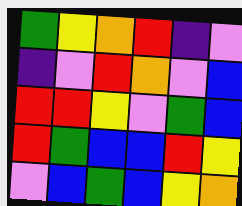[["green", "yellow", "orange", "red", "indigo", "violet"], ["indigo", "violet", "red", "orange", "violet", "blue"], ["red", "red", "yellow", "violet", "green", "blue"], ["red", "green", "blue", "blue", "red", "yellow"], ["violet", "blue", "green", "blue", "yellow", "orange"]]